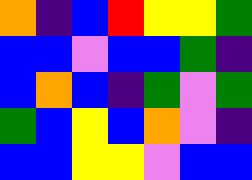[["orange", "indigo", "blue", "red", "yellow", "yellow", "green"], ["blue", "blue", "violet", "blue", "blue", "green", "indigo"], ["blue", "orange", "blue", "indigo", "green", "violet", "green"], ["green", "blue", "yellow", "blue", "orange", "violet", "indigo"], ["blue", "blue", "yellow", "yellow", "violet", "blue", "blue"]]